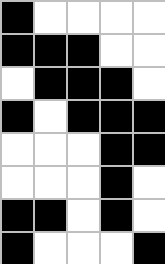[["black", "white", "white", "white", "white"], ["black", "black", "black", "white", "white"], ["white", "black", "black", "black", "white"], ["black", "white", "black", "black", "black"], ["white", "white", "white", "black", "black"], ["white", "white", "white", "black", "white"], ["black", "black", "white", "black", "white"], ["black", "white", "white", "white", "black"]]